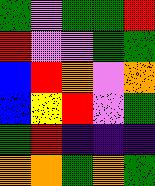[["green", "violet", "green", "green", "red"], ["red", "violet", "violet", "green", "green"], ["blue", "red", "orange", "violet", "orange"], ["blue", "yellow", "red", "violet", "green"], ["green", "red", "indigo", "indigo", "indigo"], ["orange", "orange", "green", "orange", "green"]]